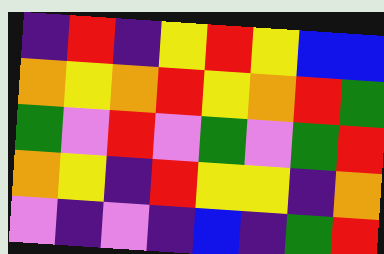[["indigo", "red", "indigo", "yellow", "red", "yellow", "blue", "blue"], ["orange", "yellow", "orange", "red", "yellow", "orange", "red", "green"], ["green", "violet", "red", "violet", "green", "violet", "green", "red"], ["orange", "yellow", "indigo", "red", "yellow", "yellow", "indigo", "orange"], ["violet", "indigo", "violet", "indigo", "blue", "indigo", "green", "red"]]